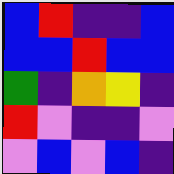[["blue", "red", "indigo", "indigo", "blue"], ["blue", "blue", "red", "blue", "blue"], ["green", "indigo", "orange", "yellow", "indigo"], ["red", "violet", "indigo", "indigo", "violet"], ["violet", "blue", "violet", "blue", "indigo"]]